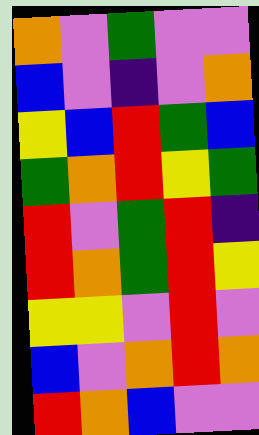[["orange", "violet", "green", "violet", "violet"], ["blue", "violet", "indigo", "violet", "orange"], ["yellow", "blue", "red", "green", "blue"], ["green", "orange", "red", "yellow", "green"], ["red", "violet", "green", "red", "indigo"], ["red", "orange", "green", "red", "yellow"], ["yellow", "yellow", "violet", "red", "violet"], ["blue", "violet", "orange", "red", "orange"], ["red", "orange", "blue", "violet", "violet"]]